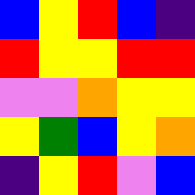[["blue", "yellow", "red", "blue", "indigo"], ["red", "yellow", "yellow", "red", "red"], ["violet", "violet", "orange", "yellow", "yellow"], ["yellow", "green", "blue", "yellow", "orange"], ["indigo", "yellow", "red", "violet", "blue"]]